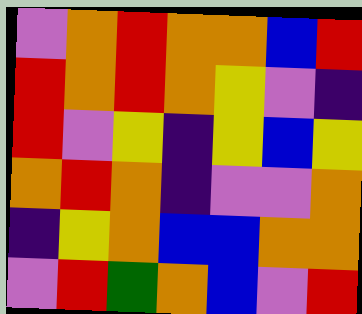[["violet", "orange", "red", "orange", "orange", "blue", "red"], ["red", "orange", "red", "orange", "yellow", "violet", "indigo"], ["red", "violet", "yellow", "indigo", "yellow", "blue", "yellow"], ["orange", "red", "orange", "indigo", "violet", "violet", "orange"], ["indigo", "yellow", "orange", "blue", "blue", "orange", "orange"], ["violet", "red", "green", "orange", "blue", "violet", "red"]]